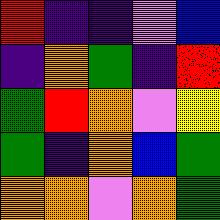[["red", "indigo", "indigo", "violet", "blue"], ["indigo", "orange", "green", "indigo", "red"], ["green", "red", "orange", "violet", "yellow"], ["green", "indigo", "orange", "blue", "green"], ["orange", "orange", "violet", "orange", "green"]]